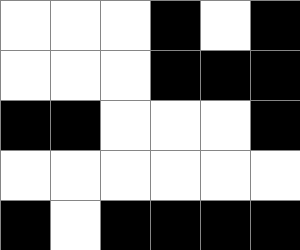[["white", "white", "white", "black", "white", "black"], ["white", "white", "white", "black", "black", "black"], ["black", "black", "white", "white", "white", "black"], ["white", "white", "white", "white", "white", "white"], ["black", "white", "black", "black", "black", "black"]]